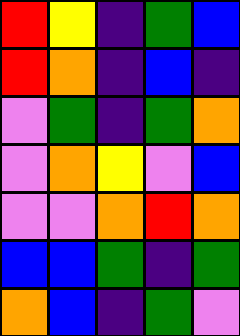[["red", "yellow", "indigo", "green", "blue"], ["red", "orange", "indigo", "blue", "indigo"], ["violet", "green", "indigo", "green", "orange"], ["violet", "orange", "yellow", "violet", "blue"], ["violet", "violet", "orange", "red", "orange"], ["blue", "blue", "green", "indigo", "green"], ["orange", "blue", "indigo", "green", "violet"]]